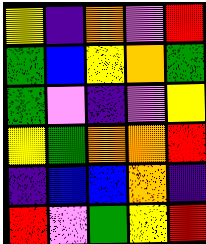[["yellow", "indigo", "orange", "violet", "red"], ["green", "blue", "yellow", "orange", "green"], ["green", "violet", "indigo", "violet", "yellow"], ["yellow", "green", "orange", "orange", "red"], ["indigo", "blue", "blue", "orange", "indigo"], ["red", "violet", "green", "yellow", "red"]]